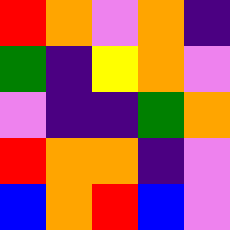[["red", "orange", "violet", "orange", "indigo"], ["green", "indigo", "yellow", "orange", "violet"], ["violet", "indigo", "indigo", "green", "orange"], ["red", "orange", "orange", "indigo", "violet"], ["blue", "orange", "red", "blue", "violet"]]